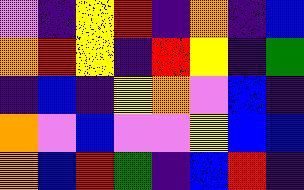[["violet", "indigo", "yellow", "red", "indigo", "orange", "indigo", "blue"], ["orange", "red", "yellow", "indigo", "red", "yellow", "indigo", "green"], ["indigo", "blue", "indigo", "yellow", "orange", "violet", "blue", "indigo"], ["orange", "violet", "blue", "violet", "violet", "yellow", "blue", "blue"], ["orange", "blue", "red", "green", "indigo", "blue", "red", "indigo"]]